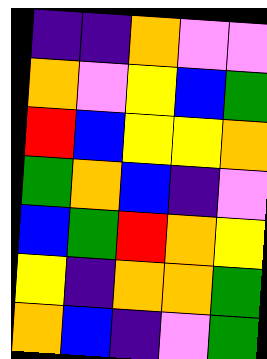[["indigo", "indigo", "orange", "violet", "violet"], ["orange", "violet", "yellow", "blue", "green"], ["red", "blue", "yellow", "yellow", "orange"], ["green", "orange", "blue", "indigo", "violet"], ["blue", "green", "red", "orange", "yellow"], ["yellow", "indigo", "orange", "orange", "green"], ["orange", "blue", "indigo", "violet", "green"]]